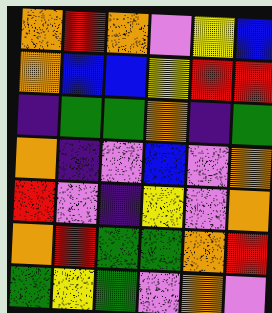[["orange", "red", "orange", "violet", "yellow", "blue"], ["orange", "blue", "blue", "yellow", "red", "red"], ["indigo", "green", "green", "orange", "indigo", "green"], ["orange", "indigo", "violet", "blue", "violet", "orange"], ["red", "violet", "indigo", "yellow", "violet", "orange"], ["orange", "red", "green", "green", "orange", "red"], ["green", "yellow", "green", "violet", "orange", "violet"]]